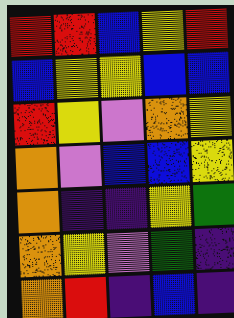[["red", "red", "blue", "yellow", "red"], ["blue", "yellow", "yellow", "blue", "blue"], ["red", "yellow", "violet", "orange", "yellow"], ["orange", "violet", "blue", "blue", "yellow"], ["orange", "indigo", "indigo", "yellow", "green"], ["orange", "yellow", "violet", "green", "indigo"], ["orange", "red", "indigo", "blue", "indigo"]]